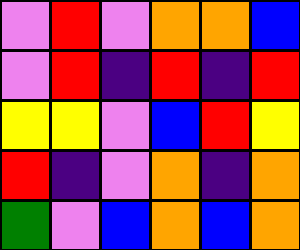[["violet", "red", "violet", "orange", "orange", "blue"], ["violet", "red", "indigo", "red", "indigo", "red"], ["yellow", "yellow", "violet", "blue", "red", "yellow"], ["red", "indigo", "violet", "orange", "indigo", "orange"], ["green", "violet", "blue", "orange", "blue", "orange"]]